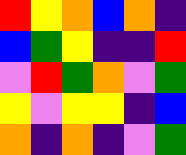[["red", "yellow", "orange", "blue", "orange", "indigo"], ["blue", "green", "yellow", "indigo", "indigo", "red"], ["violet", "red", "green", "orange", "violet", "green"], ["yellow", "violet", "yellow", "yellow", "indigo", "blue"], ["orange", "indigo", "orange", "indigo", "violet", "green"]]